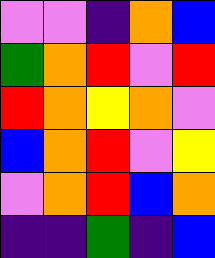[["violet", "violet", "indigo", "orange", "blue"], ["green", "orange", "red", "violet", "red"], ["red", "orange", "yellow", "orange", "violet"], ["blue", "orange", "red", "violet", "yellow"], ["violet", "orange", "red", "blue", "orange"], ["indigo", "indigo", "green", "indigo", "blue"]]